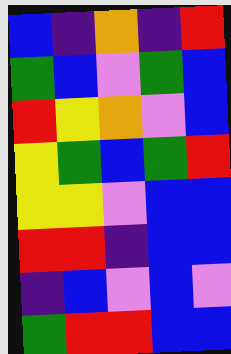[["blue", "indigo", "orange", "indigo", "red"], ["green", "blue", "violet", "green", "blue"], ["red", "yellow", "orange", "violet", "blue"], ["yellow", "green", "blue", "green", "red"], ["yellow", "yellow", "violet", "blue", "blue"], ["red", "red", "indigo", "blue", "blue"], ["indigo", "blue", "violet", "blue", "violet"], ["green", "red", "red", "blue", "blue"]]